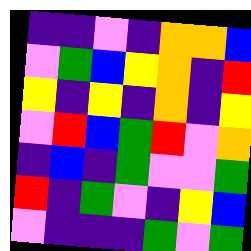[["indigo", "indigo", "violet", "indigo", "orange", "orange", "blue"], ["violet", "green", "blue", "yellow", "orange", "indigo", "red"], ["yellow", "indigo", "yellow", "indigo", "orange", "indigo", "yellow"], ["violet", "red", "blue", "green", "red", "violet", "orange"], ["indigo", "blue", "indigo", "green", "violet", "violet", "green"], ["red", "indigo", "green", "violet", "indigo", "yellow", "blue"], ["violet", "indigo", "indigo", "indigo", "green", "violet", "green"]]